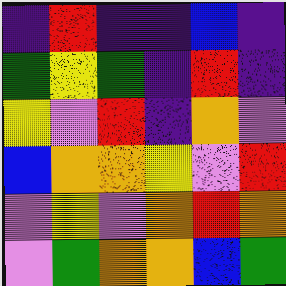[["indigo", "red", "indigo", "indigo", "blue", "indigo"], ["green", "yellow", "green", "indigo", "red", "indigo"], ["yellow", "violet", "red", "indigo", "orange", "violet"], ["blue", "orange", "orange", "yellow", "violet", "red"], ["violet", "yellow", "violet", "orange", "red", "orange"], ["violet", "green", "orange", "orange", "blue", "green"]]